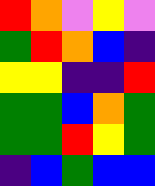[["red", "orange", "violet", "yellow", "violet"], ["green", "red", "orange", "blue", "indigo"], ["yellow", "yellow", "indigo", "indigo", "red"], ["green", "green", "blue", "orange", "green"], ["green", "green", "red", "yellow", "green"], ["indigo", "blue", "green", "blue", "blue"]]